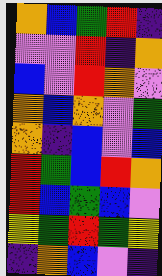[["orange", "blue", "green", "red", "indigo"], ["violet", "violet", "red", "indigo", "orange"], ["blue", "violet", "red", "orange", "violet"], ["orange", "blue", "orange", "violet", "green"], ["orange", "indigo", "blue", "violet", "blue"], ["red", "green", "blue", "red", "orange"], ["red", "blue", "green", "blue", "violet"], ["yellow", "green", "red", "green", "yellow"], ["indigo", "orange", "blue", "violet", "indigo"]]